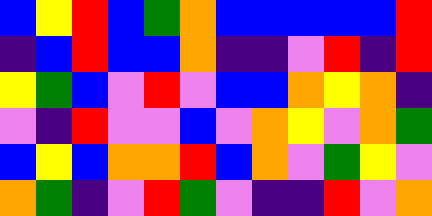[["blue", "yellow", "red", "blue", "green", "orange", "blue", "blue", "blue", "blue", "blue", "red"], ["indigo", "blue", "red", "blue", "blue", "orange", "indigo", "indigo", "violet", "red", "indigo", "red"], ["yellow", "green", "blue", "violet", "red", "violet", "blue", "blue", "orange", "yellow", "orange", "indigo"], ["violet", "indigo", "red", "violet", "violet", "blue", "violet", "orange", "yellow", "violet", "orange", "green"], ["blue", "yellow", "blue", "orange", "orange", "red", "blue", "orange", "violet", "green", "yellow", "violet"], ["orange", "green", "indigo", "violet", "red", "green", "violet", "indigo", "indigo", "red", "violet", "orange"]]